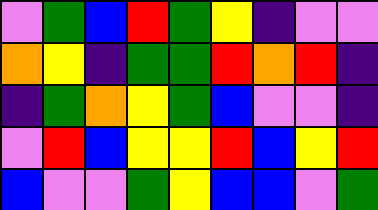[["violet", "green", "blue", "red", "green", "yellow", "indigo", "violet", "violet"], ["orange", "yellow", "indigo", "green", "green", "red", "orange", "red", "indigo"], ["indigo", "green", "orange", "yellow", "green", "blue", "violet", "violet", "indigo"], ["violet", "red", "blue", "yellow", "yellow", "red", "blue", "yellow", "red"], ["blue", "violet", "violet", "green", "yellow", "blue", "blue", "violet", "green"]]